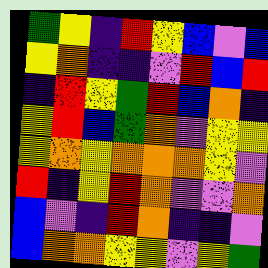[["green", "yellow", "indigo", "red", "yellow", "blue", "violet", "blue"], ["yellow", "orange", "indigo", "indigo", "violet", "red", "blue", "red"], ["indigo", "red", "yellow", "green", "red", "blue", "orange", "indigo"], ["yellow", "red", "blue", "green", "orange", "violet", "yellow", "yellow"], ["yellow", "orange", "yellow", "orange", "orange", "orange", "yellow", "violet"], ["red", "indigo", "yellow", "red", "orange", "violet", "violet", "orange"], ["blue", "violet", "indigo", "red", "orange", "indigo", "indigo", "violet"], ["blue", "orange", "orange", "yellow", "yellow", "violet", "yellow", "green"]]